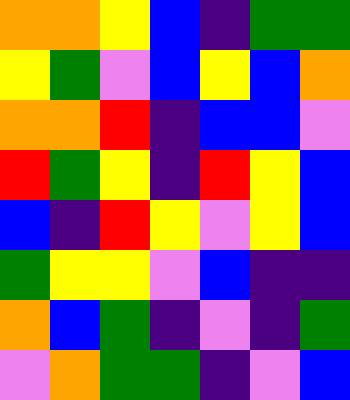[["orange", "orange", "yellow", "blue", "indigo", "green", "green"], ["yellow", "green", "violet", "blue", "yellow", "blue", "orange"], ["orange", "orange", "red", "indigo", "blue", "blue", "violet"], ["red", "green", "yellow", "indigo", "red", "yellow", "blue"], ["blue", "indigo", "red", "yellow", "violet", "yellow", "blue"], ["green", "yellow", "yellow", "violet", "blue", "indigo", "indigo"], ["orange", "blue", "green", "indigo", "violet", "indigo", "green"], ["violet", "orange", "green", "green", "indigo", "violet", "blue"]]